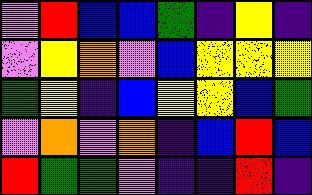[["violet", "red", "blue", "blue", "green", "indigo", "yellow", "indigo"], ["violet", "yellow", "orange", "violet", "blue", "yellow", "yellow", "yellow"], ["green", "yellow", "indigo", "blue", "yellow", "yellow", "blue", "green"], ["violet", "orange", "violet", "orange", "indigo", "blue", "red", "blue"], ["red", "green", "green", "violet", "indigo", "indigo", "red", "indigo"]]